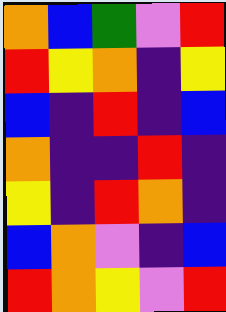[["orange", "blue", "green", "violet", "red"], ["red", "yellow", "orange", "indigo", "yellow"], ["blue", "indigo", "red", "indigo", "blue"], ["orange", "indigo", "indigo", "red", "indigo"], ["yellow", "indigo", "red", "orange", "indigo"], ["blue", "orange", "violet", "indigo", "blue"], ["red", "orange", "yellow", "violet", "red"]]